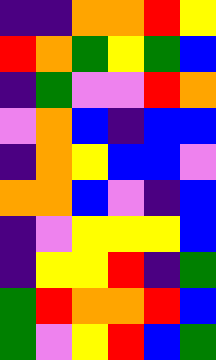[["indigo", "indigo", "orange", "orange", "red", "yellow"], ["red", "orange", "green", "yellow", "green", "blue"], ["indigo", "green", "violet", "violet", "red", "orange"], ["violet", "orange", "blue", "indigo", "blue", "blue"], ["indigo", "orange", "yellow", "blue", "blue", "violet"], ["orange", "orange", "blue", "violet", "indigo", "blue"], ["indigo", "violet", "yellow", "yellow", "yellow", "blue"], ["indigo", "yellow", "yellow", "red", "indigo", "green"], ["green", "red", "orange", "orange", "red", "blue"], ["green", "violet", "yellow", "red", "blue", "green"]]